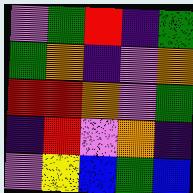[["violet", "green", "red", "indigo", "green"], ["green", "orange", "indigo", "violet", "orange"], ["red", "red", "orange", "violet", "green"], ["indigo", "red", "violet", "orange", "indigo"], ["violet", "yellow", "blue", "green", "blue"]]